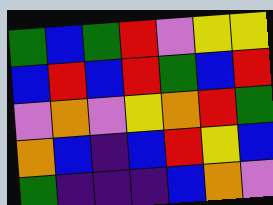[["green", "blue", "green", "red", "violet", "yellow", "yellow"], ["blue", "red", "blue", "red", "green", "blue", "red"], ["violet", "orange", "violet", "yellow", "orange", "red", "green"], ["orange", "blue", "indigo", "blue", "red", "yellow", "blue"], ["green", "indigo", "indigo", "indigo", "blue", "orange", "violet"]]